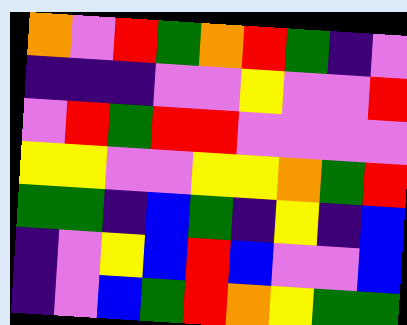[["orange", "violet", "red", "green", "orange", "red", "green", "indigo", "violet"], ["indigo", "indigo", "indigo", "violet", "violet", "yellow", "violet", "violet", "red"], ["violet", "red", "green", "red", "red", "violet", "violet", "violet", "violet"], ["yellow", "yellow", "violet", "violet", "yellow", "yellow", "orange", "green", "red"], ["green", "green", "indigo", "blue", "green", "indigo", "yellow", "indigo", "blue"], ["indigo", "violet", "yellow", "blue", "red", "blue", "violet", "violet", "blue"], ["indigo", "violet", "blue", "green", "red", "orange", "yellow", "green", "green"]]